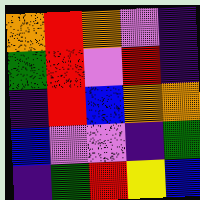[["orange", "red", "orange", "violet", "indigo"], ["green", "red", "violet", "red", "indigo"], ["indigo", "red", "blue", "orange", "orange"], ["blue", "violet", "violet", "indigo", "green"], ["indigo", "green", "red", "yellow", "blue"]]